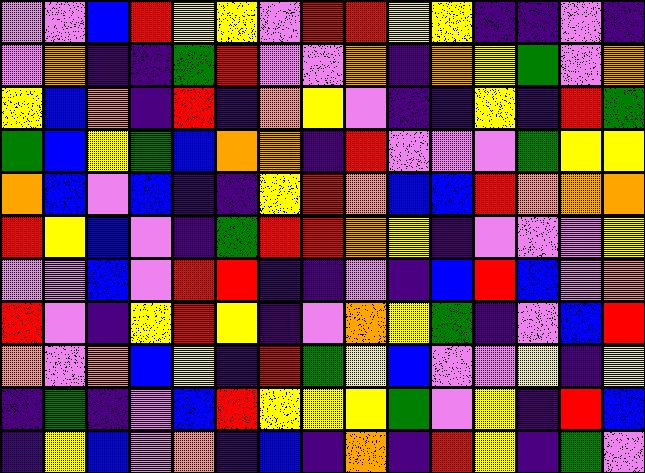[["violet", "violet", "blue", "red", "yellow", "yellow", "violet", "red", "red", "yellow", "yellow", "indigo", "indigo", "violet", "indigo"], ["violet", "orange", "indigo", "indigo", "green", "red", "violet", "violet", "orange", "indigo", "orange", "yellow", "green", "violet", "orange"], ["yellow", "blue", "orange", "indigo", "red", "indigo", "orange", "yellow", "violet", "indigo", "indigo", "yellow", "indigo", "red", "green"], ["green", "blue", "yellow", "green", "blue", "orange", "orange", "indigo", "red", "violet", "violet", "violet", "green", "yellow", "yellow"], ["orange", "blue", "violet", "blue", "indigo", "indigo", "yellow", "red", "orange", "blue", "blue", "red", "orange", "orange", "orange"], ["red", "yellow", "blue", "violet", "indigo", "green", "red", "red", "orange", "yellow", "indigo", "violet", "violet", "violet", "yellow"], ["violet", "violet", "blue", "violet", "red", "red", "indigo", "indigo", "violet", "indigo", "blue", "red", "blue", "violet", "orange"], ["red", "violet", "indigo", "yellow", "red", "yellow", "indigo", "violet", "orange", "yellow", "green", "indigo", "violet", "blue", "red"], ["orange", "violet", "orange", "blue", "yellow", "indigo", "red", "green", "yellow", "blue", "violet", "violet", "yellow", "indigo", "yellow"], ["indigo", "green", "indigo", "violet", "blue", "red", "yellow", "yellow", "yellow", "green", "violet", "yellow", "indigo", "red", "blue"], ["indigo", "yellow", "blue", "violet", "orange", "indigo", "blue", "indigo", "orange", "indigo", "red", "yellow", "indigo", "green", "violet"]]